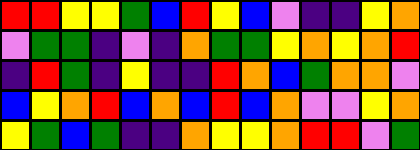[["red", "red", "yellow", "yellow", "green", "blue", "red", "yellow", "blue", "violet", "indigo", "indigo", "yellow", "orange"], ["violet", "green", "green", "indigo", "violet", "indigo", "orange", "green", "green", "yellow", "orange", "yellow", "orange", "red"], ["indigo", "red", "green", "indigo", "yellow", "indigo", "indigo", "red", "orange", "blue", "green", "orange", "orange", "violet"], ["blue", "yellow", "orange", "red", "blue", "orange", "blue", "red", "blue", "orange", "violet", "violet", "yellow", "orange"], ["yellow", "green", "blue", "green", "indigo", "indigo", "orange", "yellow", "yellow", "orange", "red", "red", "violet", "green"]]